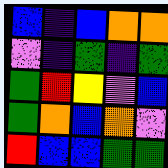[["blue", "indigo", "blue", "orange", "orange"], ["violet", "indigo", "green", "indigo", "green"], ["green", "red", "yellow", "violet", "blue"], ["green", "orange", "blue", "orange", "violet"], ["red", "blue", "blue", "green", "green"]]